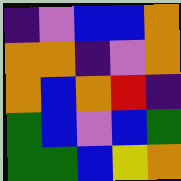[["indigo", "violet", "blue", "blue", "orange"], ["orange", "orange", "indigo", "violet", "orange"], ["orange", "blue", "orange", "red", "indigo"], ["green", "blue", "violet", "blue", "green"], ["green", "green", "blue", "yellow", "orange"]]